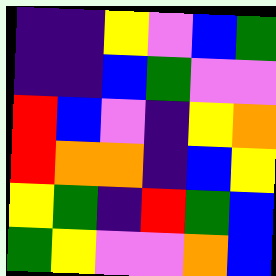[["indigo", "indigo", "yellow", "violet", "blue", "green"], ["indigo", "indigo", "blue", "green", "violet", "violet"], ["red", "blue", "violet", "indigo", "yellow", "orange"], ["red", "orange", "orange", "indigo", "blue", "yellow"], ["yellow", "green", "indigo", "red", "green", "blue"], ["green", "yellow", "violet", "violet", "orange", "blue"]]